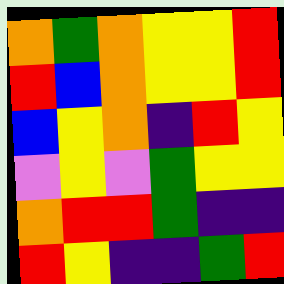[["orange", "green", "orange", "yellow", "yellow", "red"], ["red", "blue", "orange", "yellow", "yellow", "red"], ["blue", "yellow", "orange", "indigo", "red", "yellow"], ["violet", "yellow", "violet", "green", "yellow", "yellow"], ["orange", "red", "red", "green", "indigo", "indigo"], ["red", "yellow", "indigo", "indigo", "green", "red"]]